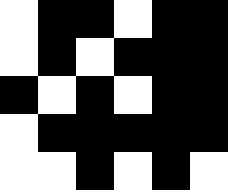[["white", "black", "black", "white", "black", "black"], ["white", "black", "white", "black", "black", "black"], ["black", "white", "black", "white", "black", "black"], ["white", "black", "black", "black", "black", "black"], ["white", "white", "black", "white", "black", "white"]]